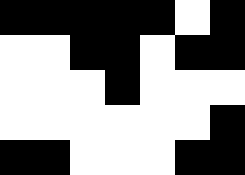[["black", "black", "black", "black", "black", "white", "black"], ["white", "white", "black", "black", "white", "black", "black"], ["white", "white", "white", "black", "white", "white", "white"], ["white", "white", "white", "white", "white", "white", "black"], ["black", "black", "white", "white", "white", "black", "black"]]